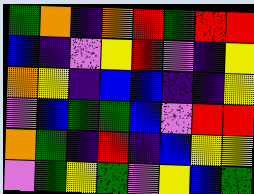[["green", "orange", "indigo", "orange", "red", "green", "red", "red"], ["blue", "indigo", "violet", "yellow", "red", "violet", "indigo", "yellow"], ["orange", "yellow", "indigo", "blue", "blue", "indigo", "indigo", "yellow"], ["violet", "blue", "green", "green", "blue", "violet", "red", "red"], ["orange", "green", "indigo", "red", "indigo", "blue", "yellow", "yellow"], ["violet", "green", "yellow", "green", "violet", "yellow", "blue", "green"]]